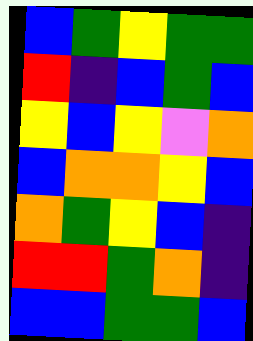[["blue", "green", "yellow", "green", "green"], ["red", "indigo", "blue", "green", "blue"], ["yellow", "blue", "yellow", "violet", "orange"], ["blue", "orange", "orange", "yellow", "blue"], ["orange", "green", "yellow", "blue", "indigo"], ["red", "red", "green", "orange", "indigo"], ["blue", "blue", "green", "green", "blue"]]